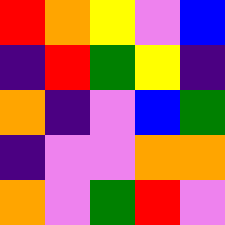[["red", "orange", "yellow", "violet", "blue"], ["indigo", "red", "green", "yellow", "indigo"], ["orange", "indigo", "violet", "blue", "green"], ["indigo", "violet", "violet", "orange", "orange"], ["orange", "violet", "green", "red", "violet"]]